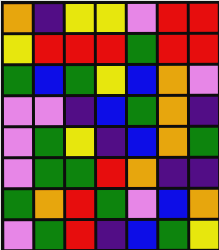[["orange", "indigo", "yellow", "yellow", "violet", "red", "red"], ["yellow", "red", "red", "red", "green", "red", "red"], ["green", "blue", "green", "yellow", "blue", "orange", "violet"], ["violet", "violet", "indigo", "blue", "green", "orange", "indigo"], ["violet", "green", "yellow", "indigo", "blue", "orange", "green"], ["violet", "green", "green", "red", "orange", "indigo", "indigo"], ["green", "orange", "red", "green", "violet", "blue", "orange"], ["violet", "green", "red", "indigo", "blue", "green", "yellow"]]